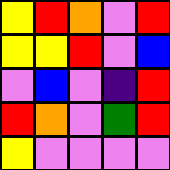[["yellow", "red", "orange", "violet", "red"], ["yellow", "yellow", "red", "violet", "blue"], ["violet", "blue", "violet", "indigo", "red"], ["red", "orange", "violet", "green", "red"], ["yellow", "violet", "violet", "violet", "violet"]]